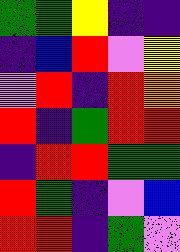[["green", "green", "yellow", "indigo", "indigo"], ["indigo", "blue", "red", "violet", "yellow"], ["violet", "red", "indigo", "red", "orange"], ["red", "indigo", "green", "red", "red"], ["indigo", "red", "red", "green", "green"], ["red", "green", "indigo", "violet", "blue"], ["red", "red", "indigo", "green", "violet"]]